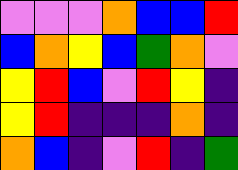[["violet", "violet", "violet", "orange", "blue", "blue", "red"], ["blue", "orange", "yellow", "blue", "green", "orange", "violet"], ["yellow", "red", "blue", "violet", "red", "yellow", "indigo"], ["yellow", "red", "indigo", "indigo", "indigo", "orange", "indigo"], ["orange", "blue", "indigo", "violet", "red", "indigo", "green"]]